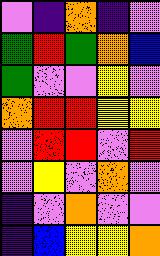[["violet", "indigo", "orange", "indigo", "violet"], ["green", "red", "green", "orange", "blue"], ["green", "violet", "violet", "yellow", "violet"], ["orange", "red", "red", "yellow", "yellow"], ["violet", "red", "red", "violet", "red"], ["violet", "yellow", "violet", "orange", "violet"], ["indigo", "violet", "orange", "violet", "violet"], ["indigo", "blue", "yellow", "yellow", "orange"]]